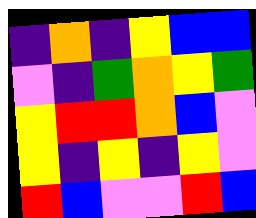[["indigo", "orange", "indigo", "yellow", "blue", "blue"], ["violet", "indigo", "green", "orange", "yellow", "green"], ["yellow", "red", "red", "orange", "blue", "violet"], ["yellow", "indigo", "yellow", "indigo", "yellow", "violet"], ["red", "blue", "violet", "violet", "red", "blue"]]